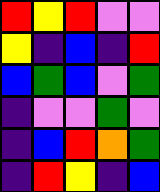[["red", "yellow", "red", "violet", "violet"], ["yellow", "indigo", "blue", "indigo", "red"], ["blue", "green", "blue", "violet", "green"], ["indigo", "violet", "violet", "green", "violet"], ["indigo", "blue", "red", "orange", "green"], ["indigo", "red", "yellow", "indigo", "blue"]]